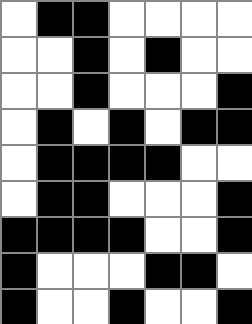[["white", "black", "black", "white", "white", "white", "white"], ["white", "white", "black", "white", "black", "white", "white"], ["white", "white", "black", "white", "white", "white", "black"], ["white", "black", "white", "black", "white", "black", "black"], ["white", "black", "black", "black", "black", "white", "white"], ["white", "black", "black", "white", "white", "white", "black"], ["black", "black", "black", "black", "white", "white", "black"], ["black", "white", "white", "white", "black", "black", "white"], ["black", "white", "white", "black", "white", "white", "black"]]